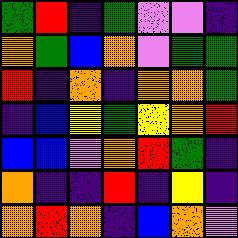[["green", "red", "indigo", "green", "violet", "violet", "indigo"], ["orange", "green", "blue", "orange", "violet", "green", "green"], ["red", "indigo", "orange", "indigo", "orange", "orange", "green"], ["indigo", "blue", "yellow", "green", "yellow", "orange", "red"], ["blue", "blue", "violet", "orange", "red", "green", "indigo"], ["orange", "indigo", "indigo", "red", "indigo", "yellow", "indigo"], ["orange", "red", "orange", "indigo", "blue", "orange", "violet"]]